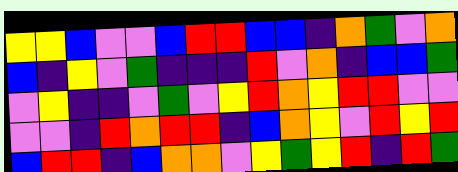[["yellow", "yellow", "blue", "violet", "violet", "blue", "red", "red", "blue", "blue", "indigo", "orange", "green", "violet", "orange"], ["blue", "indigo", "yellow", "violet", "green", "indigo", "indigo", "indigo", "red", "violet", "orange", "indigo", "blue", "blue", "green"], ["violet", "yellow", "indigo", "indigo", "violet", "green", "violet", "yellow", "red", "orange", "yellow", "red", "red", "violet", "violet"], ["violet", "violet", "indigo", "red", "orange", "red", "red", "indigo", "blue", "orange", "yellow", "violet", "red", "yellow", "red"], ["blue", "red", "red", "indigo", "blue", "orange", "orange", "violet", "yellow", "green", "yellow", "red", "indigo", "red", "green"]]